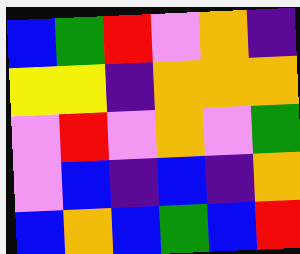[["blue", "green", "red", "violet", "orange", "indigo"], ["yellow", "yellow", "indigo", "orange", "orange", "orange"], ["violet", "red", "violet", "orange", "violet", "green"], ["violet", "blue", "indigo", "blue", "indigo", "orange"], ["blue", "orange", "blue", "green", "blue", "red"]]